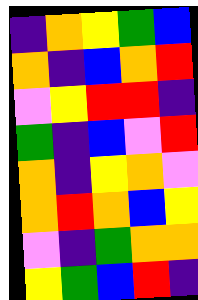[["indigo", "orange", "yellow", "green", "blue"], ["orange", "indigo", "blue", "orange", "red"], ["violet", "yellow", "red", "red", "indigo"], ["green", "indigo", "blue", "violet", "red"], ["orange", "indigo", "yellow", "orange", "violet"], ["orange", "red", "orange", "blue", "yellow"], ["violet", "indigo", "green", "orange", "orange"], ["yellow", "green", "blue", "red", "indigo"]]